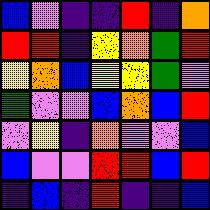[["blue", "violet", "indigo", "indigo", "red", "indigo", "orange"], ["red", "red", "indigo", "yellow", "orange", "green", "red"], ["yellow", "orange", "blue", "yellow", "yellow", "green", "violet"], ["green", "violet", "violet", "blue", "orange", "blue", "red"], ["violet", "yellow", "indigo", "orange", "violet", "violet", "blue"], ["blue", "violet", "violet", "red", "red", "blue", "red"], ["indigo", "blue", "indigo", "red", "indigo", "indigo", "blue"]]